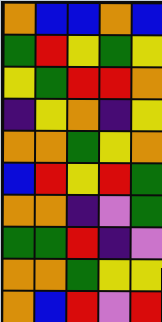[["orange", "blue", "blue", "orange", "blue"], ["green", "red", "yellow", "green", "yellow"], ["yellow", "green", "red", "red", "orange"], ["indigo", "yellow", "orange", "indigo", "yellow"], ["orange", "orange", "green", "yellow", "orange"], ["blue", "red", "yellow", "red", "green"], ["orange", "orange", "indigo", "violet", "green"], ["green", "green", "red", "indigo", "violet"], ["orange", "orange", "green", "yellow", "yellow"], ["orange", "blue", "red", "violet", "red"]]